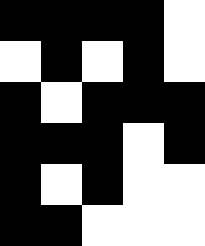[["black", "black", "black", "black", "white"], ["white", "black", "white", "black", "white"], ["black", "white", "black", "black", "black"], ["black", "black", "black", "white", "black"], ["black", "white", "black", "white", "white"], ["black", "black", "white", "white", "white"]]